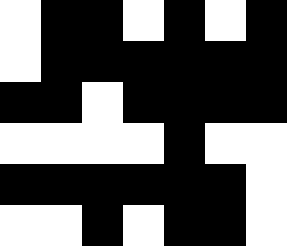[["white", "black", "black", "white", "black", "white", "black"], ["white", "black", "black", "black", "black", "black", "black"], ["black", "black", "white", "black", "black", "black", "black"], ["white", "white", "white", "white", "black", "white", "white"], ["black", "black", "black", "black", "black", "black", "white"], ["white", "white", "black", "white", "black", "black", "white"]]